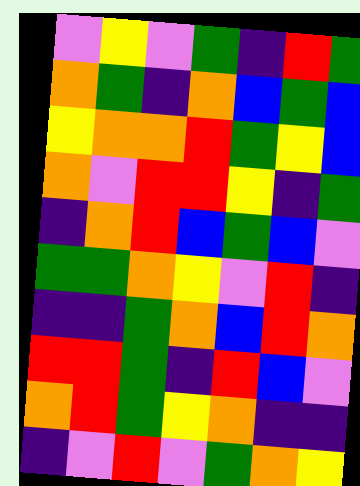[["violet", "yellow", "violet", "green", "indigo", "red", "green"], ["orange", "green", "indigo", "orange", "blue", "green", "blue"], ["yellow", "orange", "orange", "red", "green", "yellow", "blue"], ["orange", "violet", "red", "red", "yellow", "indigo", "green"], ["indigo", "orange", "red", "blue", "green", "blue", "violet"], ["green", "green", "orange", "yellow", "violet", "red", "indigo"], ["indigo", "indigo", "green", "orange", "blue", "red", "orange"], ["red", "red", "green", "indigo", "red", "blue", "violet"], ["orange", "red", "green", "yellow", "orange", "indigo", "indigo"], ["indigo", "violet", "red", "violet", "green", "orange", "yellow"]]